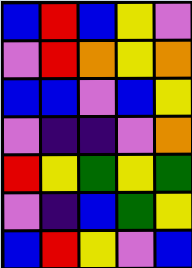[["blue", "red", "blue", "yellow", "violet"], ["violet", "red", "orange", "yellow", "orange"], ["blue", "blue", "violet", "blue", "yellow"], ["violet", "indigo", "indigo", "violet", "orange"], ["red", "yellow", "green", "yellow", "green"], ["violet", "indigo", "blue", "green", "yellow"], ["blue", "red", "yellow", "violet", "blue"]]